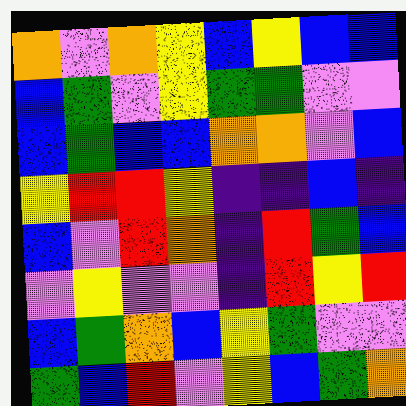[["orange", "violet", "orange", "yellow", "blue", "yellow", "blue", "blue"], ["blue", "green", "violet", "yellow", "green", "green", "violet", "violet"], ["blue", "green", "blue", "blue", "orange", "orange", "violet", "blue"], ["yellow", "red", "red", "yellow", "indigo", "indigo", "blue", "indigo"], ["blue", "violet", "red", "orange", "indigo", "red", "green", "blue"], ["violet", "yellow", "violet", "violet", "indigo", "red", "yellow", "red"], ["blue", "green", "orange", "blue", "yellow", "green", "violet", "violet"], ["green", "blue", "red", "violet", "yellow", "blue", "green", "orange"]]